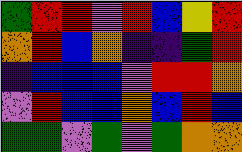[["green", "red", "red", "violet", "red", "blue", "yellow", "red"], ["orange", "red", "blue", "orange", "indigo", "indigo", "green", "red"], ["indigo", "blue", "blue", "blue", "violet", "red", "red", "orange"], ["violet", "red", "blue", "blue", "orange", "blue", "red", "blue"], ["green", "green", "violet", "green", "violet", "green", "orange", "orange"]]